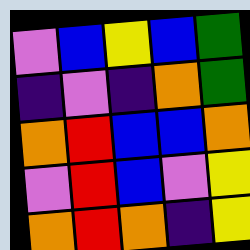[["violet", "blue", "yellow", "blue", "green"], ["indigo", "violet", "indigo", "orange", "green"], ["orange", "red", "blue", "blue", "orange"], ["violet", "red", "blue", "violet", "yellow"], ["orange", "red", "orange", "indigo", "yellow"]]